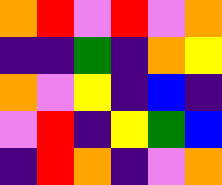[["orange", "red", "violet", "red", "violet", "orange"], ["indigo", "indigo", "green", "indigo", "orange", "yellow"], ["orange", "violet", "yellow", "indigo", "blue", "indigo"], ["violet", "red", "indigo", "yellow", "green", "blue"], ["indigo", "red", "orange", "indigo", "violet", "orange"]]